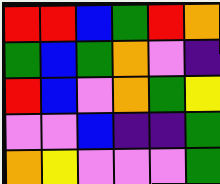[["red", "red", "blue", "green", "red", "orange"], ["green", "blue", "green", "orange", "violet", "indigo"], ["red", "blue", "violet", "orange", "green", "yellow"], ["violet", "violet", "blue", "indigo", "indigo", "green"], ["orange", "yellow", "violet", "violet", "violet", "green"]]